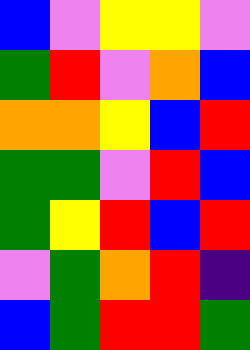[["blue", "violet", "yellow", "yellow", "violet"], ["green", "red", "violet", "orange", "blue"], ["orange", "orange", "yellow", "blue", "red"], ["green", "green", "violet", "red", "blue"], ["green", "yellow", "red", "blue", "red"], ["violet", "green", "orange", "red", "indigo"], ["blue", "green", "red", "red", "green"]]